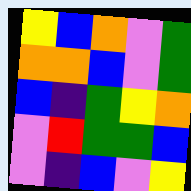[["yellow", "blue", "orange", "violet", "green"], ["orange", "orange", "blue", "violet", "green"], ["blue", "indigo", "green", "yellow", "orange"], ["violet", "red", "green", "green", "blue"], ["violet", "indigo", "blue", "violet", "yellow"]]